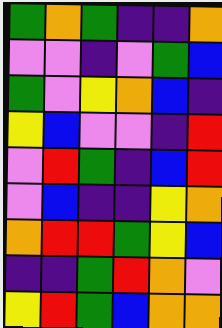[["green", "orange", "green", "indigo", "indigo", "orange"], ["violet", "violet", "indigo", "violet", "green", "blue"], ["green", "violet", "yellow", "orange", "blue", "indigo"], ["yellow", "blue", "violet", "violet", "indigo", "red"], ["violet", "red", "green", "indigo", "blue", "red"], ["violet", "blue", "indigo", "indigo", "yellow", "orange"], ["orange", "red", "red", "green", "yellow", "blue"], ["indigo", "indigo", "green", "red", "orange", "violet"], ["yellow", "red", "green", "blue", "orange", "orange"]]